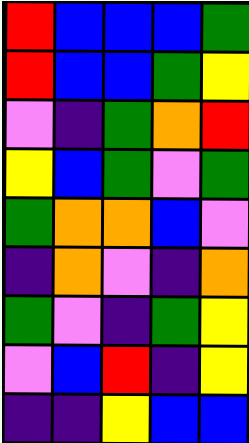[["red", "blue", "blue", "blue", "green"], ["red", "blue", "blue", "green", "yellow"], ["violet", "indigo", "green", "orange", "red"], ["yellow", "blue", "green", "violet", "green"], ["green", "orange", "orange", "blue", "violet"], ["indigo", "orange", "violet", "indigo", "orange"], ["green", "violet", "indigo", "green", "yellow"], ["violet", "blue", "red", "indigo", "yellow"], ["indigo", "indigo", "yellow", "blue", "blue"]]